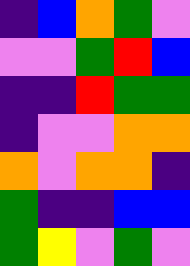[["indigo", "blue", "orange", "green", "violet"], ["violet", "violet", "green", "red", "blue"], ["indigo", "indigo", "red", "green", "green"], ["indigo", "violet", "violet", "orange", "orange"], ["orange", "violet", "orange", "orange", "indigo"], ["green", "indigo", "indigo", "blue", "blue"], ["green", "yellow", "violet", "green", "violet"]]